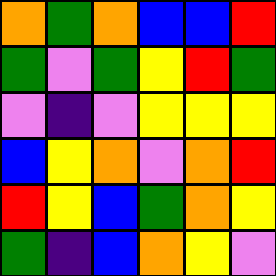[["orange", "green", "orange", "blue", "blue", "red"], ["green", "violet", "green", "yellow", "red", "green"], ["violet", "indigo", "violet", "yellow", "yellow", "yellow"], ["blue", "yellow", "orange", "violet", "orange", "red"], ["red", "yellow", "blue", "green", "orange", "yellow"], ["green", "indigo", "blue", "orange", "yellow", "violet"]]